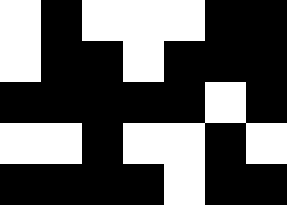[["white", "black", "white", "white", "white", "black", "black"], ["white", "black", "black", "white", "black", "black", "black"], ["black", "black", "black", "black", "black", "white", "black"], ["white", "white", "black", "white", "white", "black", "white"], ["black", "black", "black", "black", "white", "black", "black"]]